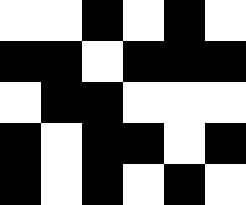[["white", "white", "black", "white", "black", "white"], ["black", "black", "white", "black", "black", "black"], ["white", "black", "black", "white", "white", "white"], ["black", "white", "black", "black", "white", "black"], ["black", "white", "black", "white", "black", "white"]]